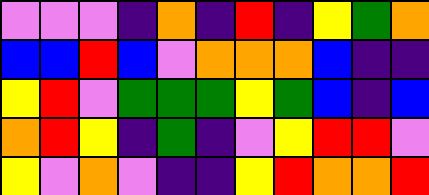[["violet", "violet", "violet", "indigo", "orange", "indigo", "red", "indigo", "yellow", "green", "orange"], ["blue", "blue", "red", "blue", "violet", "orange", "orange", "orange", "blue", "indigo", "indigo"], ["yellow", "red", "violet", "green", "green", "green", "yellow", "green", "blue", "indigo", "blue"], ["orange", "red", "yellow", "indigo", "green", "indigo", "violet", "yellow", "red", "red", "violet"], ["yellow", "violet", "orange", "violet", "indigo", "indigo", "yellow", "red", "orange", "orange", "red"]]